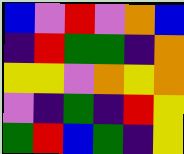[["blue", "violet", "red", "violet", "orange", "blue"], ["indigo", "red", "green", "green", "indigo", "orange"], ["yellow", "yellow", "violet", "orange", "yellow", "orange"], ["violet", "indigo", "green", "indigo", "red", "yellow"], ["green", "red", "blue", "green", "indigo", "yellow"]]